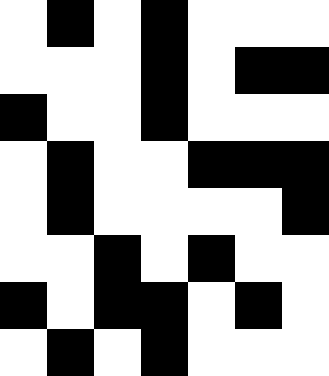[["white", "black", "white", "black", "white", "white", "white"], ["white", "white", "white", "black", "white", "black", "black"], ["black", "white", "white", "black", "white", "white", "white"], ["white", "black", "white", "white", "black", "black", "black"], ["white", "black", "white", "white", "white", "white", "black"], ["white", "white", "black", "white", "black", "white", "white"], ["black", "white", "black", "black", "white", "black", "white"], ["white", "black", "white", "black", "white", "white", "white"]]